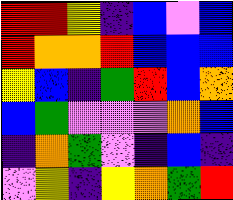[["red", "red", "yellow", "indigo", "blue", "violet", "blue"], ["red", "orange", "orange", "red", "blue", "blue", "blue"], ["yellow", "blue", "indigo", "green", "red", "blue", "orange"], ["blue", "green", "violet", "violet", "violet", "orange", "blue"], ["indigo", "orange", "green", "violet", "indigo", "blue", "indigo"], ["violet", "yellow", "indigo", "yellow", "orange", "green", "red"]]